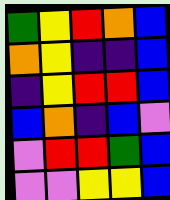[["green", "yellow", "red", "orange", "blue"], ["orange", "yellow", "indigo", "indigo", "blue"], ["indigo", "yellow", "red", "red", "blue"], ["blue", "orange", "indigo", "blue", "violet"], ["violet", "red", "red", "green", "blue"], ["violet", "violet", "yellow", "yellow", "blue"]]